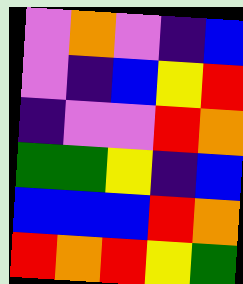[["violet", "orange", "violet", "indigo", "blue"], ["violet", "indigo", "blue", "yellow", "red"], ["indigo", "violet", "violet", "red", "orange"], ["green", "green", "yellow", "indigo", "blue"], ["blue", "blue", "blue", "red", "orange"], ["red", "orange", "red", "yellow", "green"]]